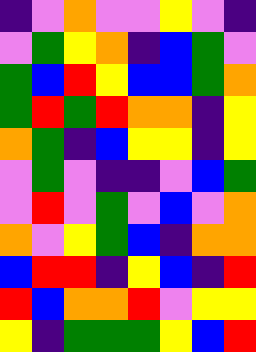[["indigo", "violet", "orange", "violet", "violet", "yellow", "violet", "indigo"], ["violet", "green", "yellow", "orange", "indigo", "blue", "green", "violet"], ["green", "blue", "red", "yellow", "blue", "blue", "green", "orange"], ["green", "red", "green", "red", "orange", "orange", "indigo", "yellow"], ["orange", "green", "indigo", "blue", "yellow", "yellow", "indigo", "yellow"], ["violet", "green", "violet", "indigo", "indigo", "violet", "blue", "green"], ["violet", "red", "violet", "green", "violet", "blue", "violet", "orange"], ["orange", "violet", "yellow", "green", "blue", "indigo", "orange", "orange"], ["blue", "red", "red", "indigo", "yellow", "blue", "indigo", "red"], ["red", "blue", "orange", "orange", "red", "violet", "yellow", "yellow"], ["yellow", "indigo", "green", "green", "green", "yellow", "blue", "red"]]